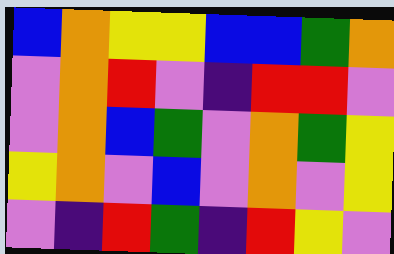[["blue", "orange", "yellow", "yellow", "blue", "blue", "green", "orange"], ["violet", "orange", "red", "violet", "indigo", "red", "red", "violet"], ["violet", "orange", "blue", "green", "violet", "orange", "green", "yellow"], ["yellow", "orange", "violet", "blue", "violet", "orange", "violet", "yellow"], ["violet", "indigo", "red", "green", "indigo", "red", "yellow", "violet"]]